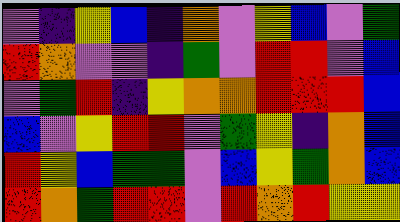[["violet", "indigo", "yellow", "blue", "indigo", "orange", "violet", "yellow", "blue", "violet", "green"], ["red", "orange", "violet", "violet", "indigo", "green", "violet", "red", "red", "violet", "blue"], ["violet", "green", "red", "indigo", "yellow", "orange", "orange", "red", "red", "red", "blue"], ["blue", "violet", "yellow", "red", "red", "violet", "green", "yellow", "indigo", "orange", "blue"], ["red", "yellow", "blue", "green", "green", "violet", "blue", "yellow", "green", "orange", "blue"], ["red", "orange", "green", "red", "red", "violet", "red", "orange", "red", "yellow", "yellow"]]